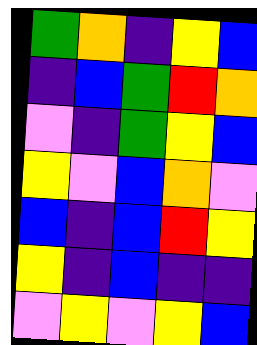[["green", "orange", "indigo", "yellow", "blue"], ["indigo", "blue", "green", "red", "orange"], ["violet", "indigo", "green", "yellow", "blue"], ["yellow", "violet", "blue", "orange", "violet"], ["blue", "indigo", "blue", "red", "yellow"], ["yellow", "indigo", "blue", "indigo", "indigo"], ["violet", "yellow", "violet", "yellow", "blue"]]